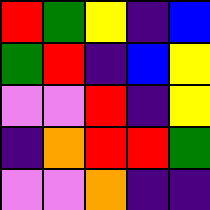[["red", "green", "yellow", "indigo", "blue"], ["green", "red", "indigo", "blue", "yellow"], ["violet", "violet", "red", "indigo", "yellow"], ["indigo", "orange", "red", "red", "green"], ["violet", "violet", "orange", "indigo", "indigo"]]